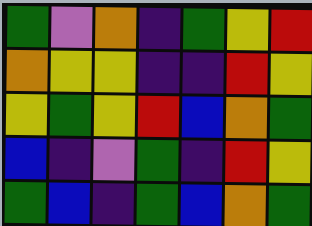[["green", "violet", "orange", "indigo", "green", "yellow", "red"], ["orange", "yellow", "yellow", "indigo", "indigo", "red", "yellow"], ["yellow", "green", "yellow", "red", "blue", "orange", "green"], ["blue", "indigo", "violet", "green", "indigo", "red", "yellow"], ["green", "blue", "indigo", "green", "blue", "orange", "green"]]